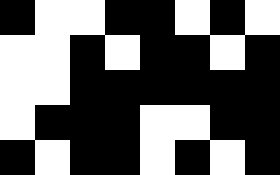[["black", "white", "white", "black", "black", "white", "black", "white"], ["white", "white", "black", "white", "black", "black", "white", "black"], ["white", "white", "black", "black", "black", "black", "black", "black"], ["white", "black", "black", "black", "white", "white", "black", "black"], ["black", "white", "black", "black", "white", "black", "white", "black"]]